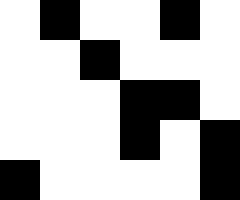[["white", "black", "white", "white", "black", "white"], ["white", "white", "black", "white", "white", "white"], ["white", "white", "white", "black", "black", "white"], ["white", "white", "white", "black", "white", "black"], ["black", "white", "white", "white", "white", "black"]]